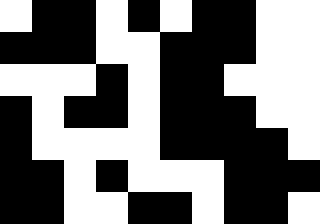[["white", "black", "black", "white", "black", "white", "black", "black", "white", "white"], ["black", "black", "black", "white", "white", "black", "black", "black", "white", "white"], ["white", "white", "white", "black", "white", "black", "black", "white", "white", "white"], ["black", "white", "black", "black", "white", "black", "black", "black", "white", "white"], ["black", "white", "white", "white", "white", "black", "black", "black", "black", "white"], ["black", "black", "white", "black", "white", "white", "white", "black", "black", "black"], ["black", "black", "white", "white", "black", "black", "white", "black", "black", "white"]]